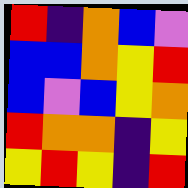[["red", "indigo", "orange", "blue", "violet"], ["blue", "blue", "orange", "yellow", "red"], ["blue", "violet", "blue", "yellow", "orange"], ["red", "orange", "orange", "indigo", "yellow"], ["yellow", "red", "yellow", "indigo", "red"]]